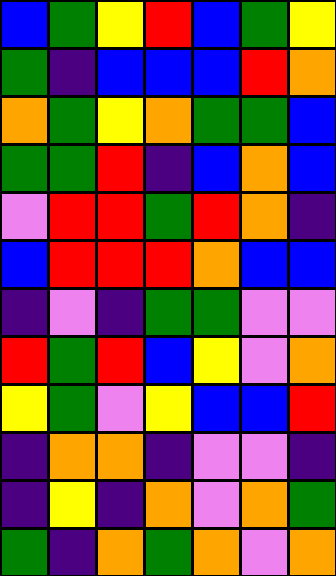[["blue", "green", "yellow", "red", "blue", "green", "yellow"], ["green", "indigo", "blue", "blue", "blue", "red", "orange"], ["orange", "green", "yellow", "orange", "green", "green", "blue"], ["green", "green", "red", "indigo", "blue", "orange", "blue"], ["violet", "red", "red", "green", "red", "orange", "indigo"], ["blue", "red", "red", "red", "orange", "blue", "blue"], ["indigo", "violet", "indigo", "green", "green", "violet", "violet"], ["red", "green", "red", "blue", "yellow", "violet", "orange"], ["yellow", "green", "violet", "yellow", "blue", "blue", "red"], ["indigo", "orange", "orange", "indigo", "violet", "violet", "indigo"], ["indigo", "yellow", "indigo", "orange", "violet", "orange", "green"], ["green", "indigo", "orange", "green", "orange", "violet", "orange"]]